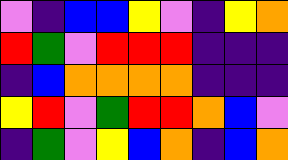[["violet", "indigo", "blue", "blue", "yellow", "violet", "indigo", "yellow", "orange"], ["red", "green", "violet", "red", "red", "red", "indigo", "indigo", "indigo"], ["indigo", "blue", "orange", "orange", "orange", "orange", "indigo", "indigo", "indigo"], ["yellow", "red", "violet", "green", "red", "red", "orange", "blue", "violet"], ["indigo", "green", "violet", "yellow", "blue", "orange", "indigo", "blue", "orange"]]